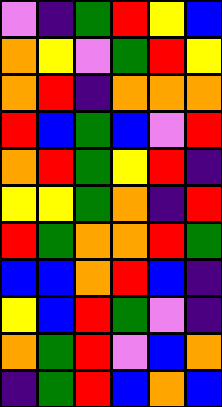[["violet", "indigo", "green", "red", "yellow", "blue"], ["orange", "yellow", "violet", "green", "red", "yellow"], ["orange", "red", "indigo", "orange", "orange", "orange"], ["red", "blue", "green", "blue", "violet", "red"], ["orange", "red", "green", "yellow", "red", "indigo"], ["yellow", "yellow", "green", "orange", "indigo", "red"], ["red", "green", "orange", "orange", "red", "green"], ["blue", "blue", "orange", "red", "blue", "indigo"], ["yellow", "blue", "red", "green", "violet", "indigo"], ["orange", "green", "red", "violet", "blue", "orange"], ["indigo", "green", "red", "blue", "orange", "blue"]]